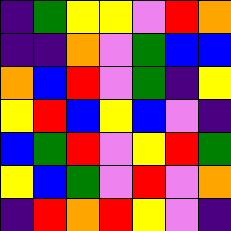[["indigo", "green", "yellow", "yellow", "violet", "red", "orange"], ["indigo", "indigo", "orange", "violet", "green", "blue", "blue"], ["orange", "blue", "red", "violet", "green", "indigo", "yellow"], ["yellow", "red", "blue", "yellow", "blue", "violet", "indigo"], ["blue", "green", "red", "violet", "yellow", "red", "green"], ["yellow", "blue", "green", "violet", "red", "violet", "orange"], ["indigo", "red", "orange", "red", "yellow", "violet", "indigo"]]